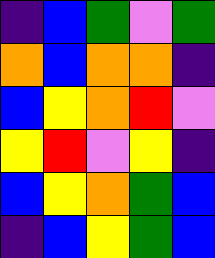[["indigo", "blue", "green", "violet", "green"], ["orange", "blue", "orange", "orange", "indigo"], ["blue", "yellow", "orange", "red", "violet"], ["yellow", "red", "violet", "yellow", "indigo"], ["blue", "yellow", "orange", "green", "blue"], ["indigo", "blue", "yellow", "green", "blue"]]